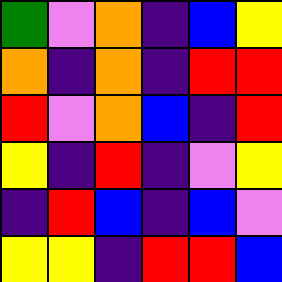[["green", "violet", "orange", "indigo", "blue", "yellow"], ["orange", "indigo", "orange", "indigo", "red", "red"], ["red", "violet", "orange", "blue", "indigo", "red"], ["yellow", "indigo", "red", "indigo", "violet", "yellow"], ["indigo", "red", "blue", "indigo", "blue", "violet"], ["yellow", "yellow", "indigo", "red", "red", "blue"]]